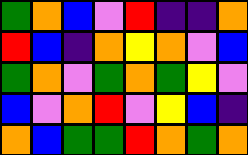[["green", "orange", "blue", "violet", "red", "indigo", "indigo", "orange"], ["red", "blue", "indigo", "orange", "yellow", "orange", "violet", "blue"], ["green", "orange", "violet", "green", "orange", "green", "yellow", "violet"], ["blue", "violet", "orange", "red", "violet", "yellow", "blue", "indigo"], ["orange", "blue", "green", "green", "red", "orange", "green", "orange"]]